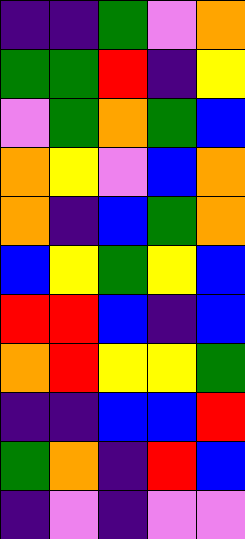[["indigo", "indigo", "green", "violet", "orange"], ["green", "green", "red", "indigo", "yellow"], ["violet", "green", "orange", "green", "blue"], ["orange", "yellow", "violet", "blue", "orange"], ["orange", "indigo", "blue", "green", "orange"], ["blue", "yellow", "green", "yellow", "blue"], ["red", "red", "blue", "indigo", "blue"], ["orange", "red", "yellow", "yellow", "green"], ["indigo", "indigo", "blue", "blue", "red"], ["green", "orange", "indigo", "red", "blue"], ["indigo", "violet", "indigo", "violet", "violet"]]